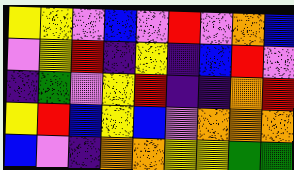[["yellow", "yellow", "violet", "blue", "violet", "red", "violet", "orange", "blue"], ["violet", "yellow", "red", "indigo", "yellow", "indigo", "blue", "red", "violet"], ["indigo", "green", "violet", "yellow", "red", "indigo", "indigo", "orange", "red"], ["yellow", "red", "blue", "yellow", "blue", "violet", "orange", "orange", "orange"], ["blue", "violet", "indigo", "orange", "orange", "yellow", "yellow", "green", "green"]]